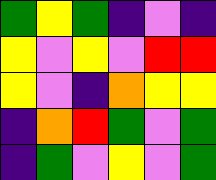[["green", "yellow", "green", "indigo", "violet", "indigo"], ["yellow", "violet", "yellow", "violet", "red", "red"], ["yellow", "violet", "indigo", "orange", "yellow", "yellow"], ["indigo", "orange", "red", "green", "violet", "green"], ["indigo", "green", "violet", "yellow", "violet", "green"]]